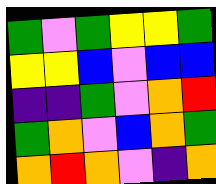[["green", "violet", "green", "yellow", "yellow", "green"], ["yellow", "yellow", "blue", "violet", "blue", "blue"], ["indigo", "indigo", "green", "violet", "orange", "red"], ["green", "orange", "violet", "blue", "orange", "green"], ["orange", "red", "orange", "violet", "indigo", "orange"]]